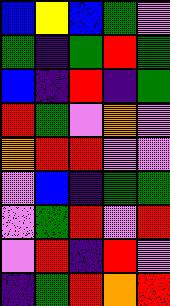[["blue", "yellow", "blue", "green", "violet"], ["green", "indigo", "green", "red", "green"], ["blue", "indigo", "red", "indigo", "green"], ["red", "green", "violet", "orange", "violet"], ["orange", "red", "red", "violet", "violet"], ["violet", "blue", "indigo", "green", "green"], ["violet", "green", "red", "violet", "red"], ["violet", "red", "indigo", "red", "violet"], ["indigo", "green", "red", "orange", "red"]]